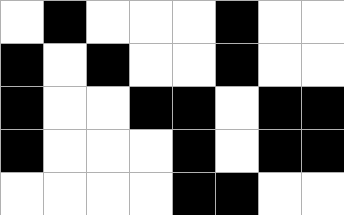[["white", "black", "white", "white", "white", "black", "white", "white"], ["black", "white", "black", "white", "white", "black", "white", "white"], ["black", "white", "white", "black", "black", "white", "black", "black"], ["black", "white", "white", "white", "black", "white", "black", "black"], ["white", "white", "white", "white", "black", "black", "white", "white"]]